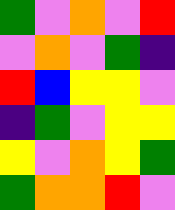[["green", "violet", "orange", "violet", "red"], ["violet", "orange", "violet", "green", "indigo"], ["red", "blue", "yellow", "yellow", "violet"], ["indigo", "green", "violet", "yellow", "yellow"], ["yellow", "violet", "orange", "yellow", "green"], ["green", "orange", "orange", "red", "violet"]]